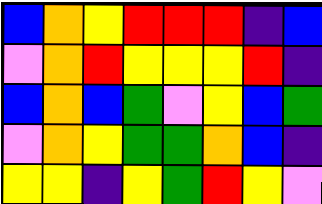[["blue", "orange", "yellow", "red", "red", "red", "indigo", "blue"], ["violet", "orange", "red", "yellow", "yellow", "yellow", "red", "indigo"], ["blue", "orange", "blue", "green", "violet", "yellow", "blue", "green"], ["violet", "orange", "yellow", "green", "green", "orange", "blue", "indigo"], ["yellow", "yellow", "indigo", "yellow", "green", "red", "yellow", "violet"]]